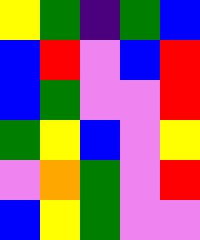[["yellow", "green", "indigo", "green", "blue"], ["blue", "red", "violet", "blue", "red"], ["blue", "green", "violet", "violet", "red"], ["green", "yellow", "blue", "violet", "yellow"], ["violet", "orange", "green", "violet", "red"], ["blue", "yellow", "green", "violet", "violet"]]